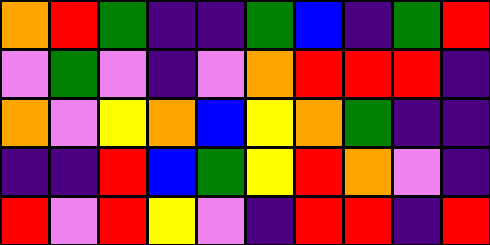[["orange", "red", "green", "indigo", "indigo", "green", "blue", "indigo", "green", "red"], ["violet", "green", "violet", "indigo", "violet", "orange", "red", "red", "red", "indigo"], ["orange", "violet", "yellow", "orange", "blue", "yellow", "orange", "green", "indigo", "indigo"], ["indigo", "indigo", "red", "blue", "green", "yellow", "red", "orange", "violet", "indigo"], ["red", "violet", "red", "yellow", "violet", "indigo", "red", "red", "indigo", "red"]]